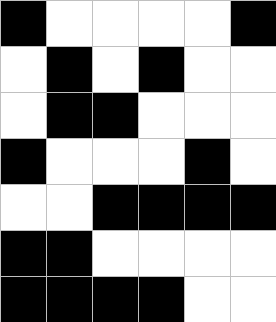[["black", "white", "white", "white", "white", "black"], ["white", "black", "white", "black", "white", "white"], ["white", "black", "black", "white", "white", "white"], ["black", "white", "white", "white", "black", "white"], ["white", "white", "black", "black", "black", "black"], ["black", "black", "white", "white", "white", "white"], ["black", "black", "black", "black", "white", "white"]]